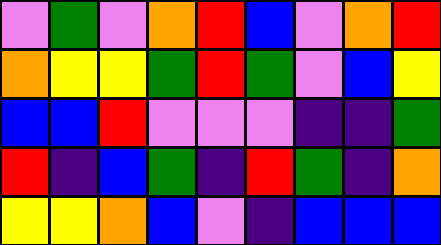[["violet", "green", "violet", "orange", "red", "blue", "violet", "orange", "red"], ["orange", "yellow", "yellow", "green", "red", "green", "violet", "blue", "yellow"], ["blue", "blue", "red", "violet", "violet", "violet", "indigo", "indigo", "green"], ["red", "indigo", "blue", "green", "indigo", "red", "green", "indigo", "orange"], ["yellow", "yellow", "orange", "blue", "violet", "indigo", "blue", "blue", "blue"]]